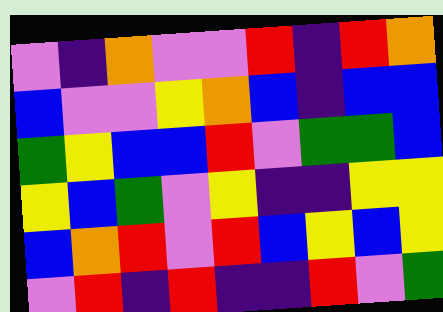[["violet", "indigo", "orange", "violet", "violet", "red", "indigo", "red", "orange"], ["blue", "violet", "violet", "yellow", "orange", "blue", "indigo", "blue", "blue"], ["green", "yellow", "blue", "blue", "red", "violet", "green", "green", "blue"], ["yellow", "blue", "green", "violet", "yellow", "indigo", "indigo", "yellow", "yellow"], ["blue", "orange", "red", "violet", "red", "blue", "yellow", "blue", "yellow"], ["violet", "red", "indigo", "red", "indigo", "indigo", "red", "violet", "green"]]